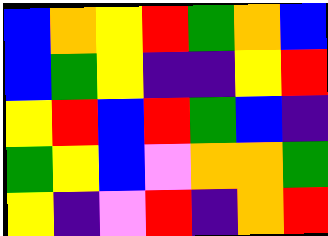[["blue", "orange", "yellow", "red", "green", "orange", "blue"], ["blue", "green", "yellow", "indigo", "indigo", "yellow", "red"], ["yellow", "red", "blue", "red", "green", "blue", "indigo"], ["green", "yellow", "blue", "violet", "orange", "orange", "green"], ["yellow", "indigo", "violet", "red", "indigo", "orange", "red"]]